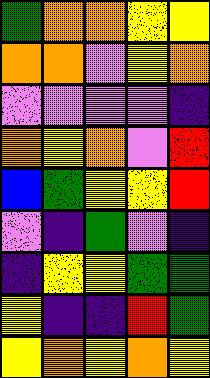[["green", "orange", "orange", "yellow", "yellow"], ["orange", "orange", "violet", "yellow", "orange"], ["violet", "violet", "violet", "violet", "indigo"], ["orange", "yellow", "orange", "violet", "red"], ["blue", "green", "yellow", "yellow", "red"], ["violet", "indigo", "green", "violet", "indigo"], ["indigo", "yellow", "yellow", "green", "green"], ["yellow", "indigo", "indigo", "red", "green"], ["yellow", "orange", "yellow", "orange", "yellow"]]